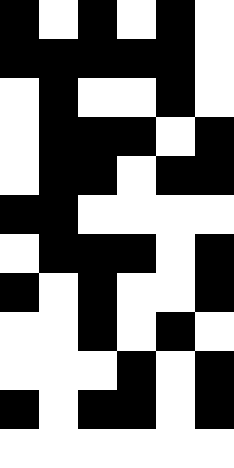[["black", "white", "black", "white", "black", "white"], ["black", "black", "black", "black", "black", "white"], ["white", "black", "white", "white", "black", "white"], ["white", "black", "black", "black", "white", "black"], ["white", "black", "black", "white", "black", "black"], ["black", "black", "white", "white", "white", "white"], ["white", "black", "black", "black", "white", "black"], ["black", "white", "black", "white", "white", "black"], ["white", "white", "black", "white", "black", "white"], ["white", "white", "white", "black", "white", "black"], ["black", "white", "black", "black", "white", "black"], ["white", "white", "white", "white", "white", "white"]]